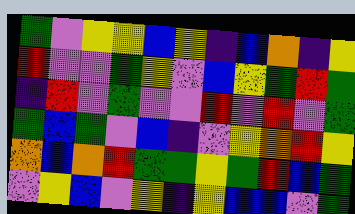[["green", "violet", "yellow", "yellow", "blue", "yellow", "indigo", "blue", "orange", "indigo", "yellow"], ["red", "violet", "violet", "green", "yellow", "violet", "blue", "yellow", "green", "red", "green"], ["indigo", "red", "violet", "green", "violet", "violet", "red", "violet", "red", "violet", "green"], ["green", "blue", "green", "violet", "blue", "indigo", "violet", "yellow", "orange", "red", "yellow"], ["orange", "blue", "orange", "red", "green", "green", "yellow", "green", "red", "blue", "green"], ["violet", "yellow", "blue", "violet", "yellow", "indigo", "yellow", "blue", "blue", "violet", "green"]]